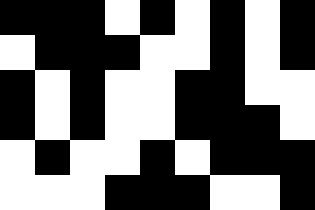[["black", "black", "black", "white", "black", "white", "black", "white", "black"], ["white", "black", "black", "black", "white", "white", "black", "white", "black"], ["black", "white", "black", "white", "white", "black", "black", "white", "white"], ["black", "white", "black", "white", "white", "black", "black", "black", "white"], ["white", "black", "white", "white", "black", "white", "black", "black", "black"], ["white", "white", "white", "black", "black", "black", "white", "white", "black"]]